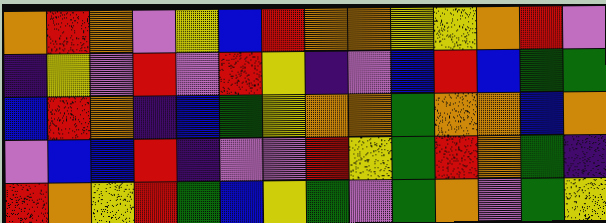[["orange", "red", "orange", "violet", "yellow", "blue", "red", "orange", "orange", "yellow", "yellow", "orange", "red", "violet"], ["indigo", "yellow", "violet", "red", "violet", "red", "yellow", "indigo", "violet", "blue", "red", "blue", "green", "green"], ["blue", "red", "orange", "indigo", "blue", "green", "yellow", "orange", "orange", "green", "orange", "orange", "blue", "orange"], ["violet", "blue", "blue", "red", "indigo", "violet", "violet", "red", "yellow", "green", "red", "orange", "green", "indigo"], ["red", "orange", "yellow", "red", "green", "blue", "yellow", "green", "violet", "green", "orange", "violet", "green", "yellow"]]